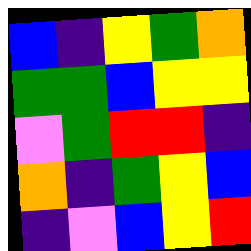[["blue", "indigo", "yellow", "green", "orange"], ["green", "green", "blue", "yellow", "yellow"], ["violet", "green", "red", "red", "indigo"], ["orange", "indigo", "green", "yellow", "blue"], ["indigo", "violet", "blue", "yellow", "red"]]